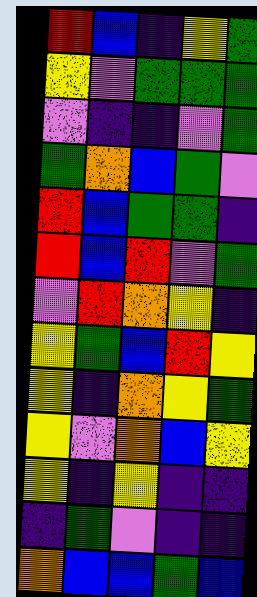[["red", "blue", "indigo", "yellow", "green"], ["yellow", "violet", "green", "green", "green"], ["violet", "indigo", "indigo", "violet", "green"], ["green", "orange", "blue", "green", "violet"], ["red", "blue", "green", "green", "indigo"], ["red", "blue", "red", "violet", "green"], ["violet", "red", "orange", "yellow", "indigo"], ["yellow", "green", "blue", "red", "yellow"], ["yellow", "indigo", "orange", "yellow", "green"], ["yellow", "violet", "orange", "blue", "yellow"], ["yellow", "indigo", "yellow", "indigo", "indigo"], ["indigo", "green", "violet", "indigo", "indigo"], ["orange", "blue", "blue", "green", "blue"]]